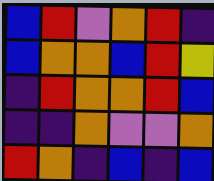[["blue", "red", "violet", "orange", "red", "indigo"], ["blue", "orange", "orange", "blue", "red", "yellow"], ["indigo", "red", "orange", "orange", "red", "blue"], ["indigo", "indigo", "orange", "violet", "violet", "orange"], ["red", "orange", "indigo", "blue", "indigo", "blue"]]